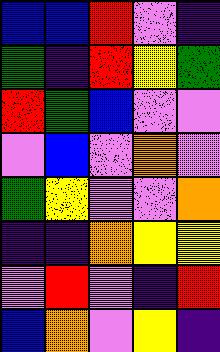[["blue", "blue", "red", "violet", "indigo"], ["green", "indigo", "red", "yellow", "green"], ["red", "green", "blue", "violet", "violet"], ["violet", "blue", "violet", "orange", "violet"], ["green", "yellow", "violet", "violet", "orange"], ["indigo", "indigo", "orange", "yellow", "yellow"], ["violet", "red", "violet", "indigo", "red"], ["blue", "orange", "violet", "yellow", "indigo"]]